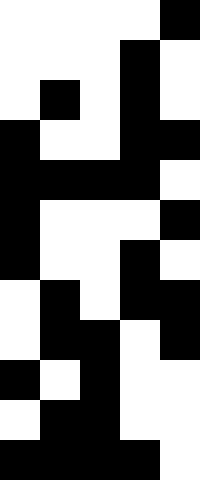[["white", "white", "white", "white", "black"], ["white", "white", "white", "black", "white"], ["white", "black", "white", "black", "white"], ["black", "white", "white", "black", "black"], ["black", "black", "black", "black", "white"], ["black", "white", "white", "white", "black"], ["black", "white", "white", "black", "white"], ["white", "black", "white", "black", "black"], ["white", "black", "black", "white", "black"], ["black", "white", "black", "white", "white"], ["white", "black", "black", "white", "white"], ["black", "black", "black", "black", "white"]]